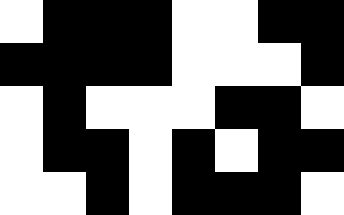[["white", "black", "black", "black", "white", "white", "black", "black"], ["black", "black", "black", "black", "white", "white", "white", "black"], ["white", "black", "white", "white", "white", "black", "black", "white"], ["white", "black", "black", "white", "black", "white", "black", "black"], ["white", "white", "black", "white", "black", "black", "black", "white"]]